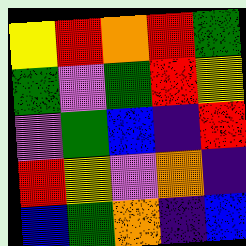[["yellow", "red", "orange", "red", "green"], ["green", "violet", "green", "red", "yellow"], ["violet", "green", "blue", "indigo", "red"], ["red", "yellow", "violet", "orange", "indigo"], ["blue", "green", "orange", "indigo", "blue"]]